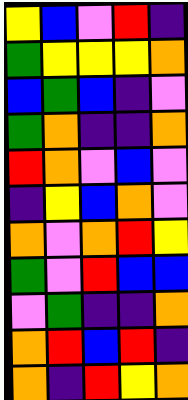[["yellow", "blue", "violet", "red", "indigo"], ["green", "yellow", "yellow", "yellow", "orange"], ["blue", "green", "blue", "indigo", "violet"], ["green", "orange", "indigo", "indigo", "orange"], ["red", "orange", "violet", "blue", "violet"], ["indigo", "yellow", "blue", "orange", "violet"], ["orange", "violet", "orange", "red", "yellow"], ["green", "violet", "red", "blue", "blue"], ["violet", "green", "indigo", "indigo", "orange"], ["orange", "red", "blue", "red", "indigo"], ["orange", "indigo", "red", "yellow", "orange"]]